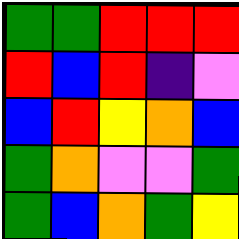[["green", "green", "red", "red", "red"], ["red", "blue", "red", "indigo", "violet"], ["blue", "red", "yellow", "orange", "blue"], ["green", "orange", "violet", "violet", "green"], ["green", "blue", "orange", "green", "yellow"]]